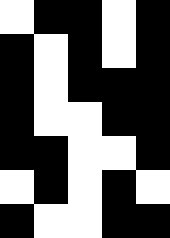[["white", "black", "black", "white", "black"], ["black", "white", "black", "white", "black"], ["black", "white", "black", "black", "black"], ["black", "white", "white", "black", "black"], ["black", "black", "white", "white", "black"], ["white", "black", "white", "black", "white"], ["black", "white", "white", "black", "black"]]